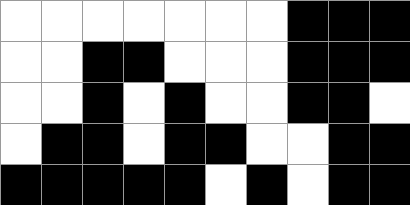[["white", "white", "white", "white", "white", "white", "white", "black", "black", "black"], ["white", "white", "black", "black", "white", "white", "white", "black", "black", "black"], ["white", "white", "black", "white", "black", "white", "white", "black", "black", "white"], ["white", "black", "black", "white", "black", "black", "white", "white", "black", "black"], ["black", "black", "black", "black", "black", "white", "black", "white", "black", "black"]]